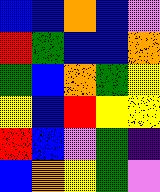[["blue", "blue", "orange", "blue", "violet"], ["red", "green", "blue", "blue", "orange"], ["green", "blue", "orange", "green", "yellow"], ["yellow", "blue", "red", "yellow", "yellow"], ["red", "blue", "violet", "green", "indigo"], ["blue", "orange", "yellow", "green", "violet"]]